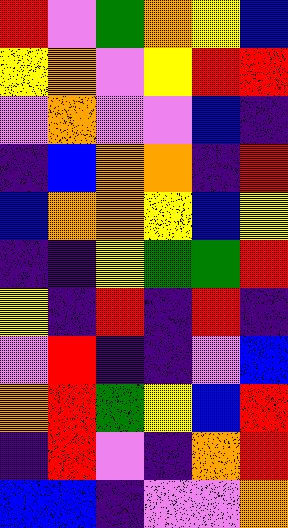[["red", "violet", "green", "orange", "yellow", "blue"], ["yellow", "orange", "violet", "yellow", "red", "red"], ["violet", "orange", "violet", "violet", "blue", "indigo"], ["indigo", "blue", "orange", "orange", "indigo", "red"], ["blue", "orange", "orange", "yellow", "blue", "yellow"], ["indigo", "indigo", "yellow", "green", "green", "red"], ["yellow", "indigo", "red", "indigo", "red", "indigo"], ["violet", "red", "indigo", "indigo", "violet", "blue"], ["orange", "red", "green", "yellow", "blue", "red"], ["indigo", "red", "violet", "indigo", "orange", "red"], ["blue", "blue", "indigo", "violet", "violet", "orange"]]